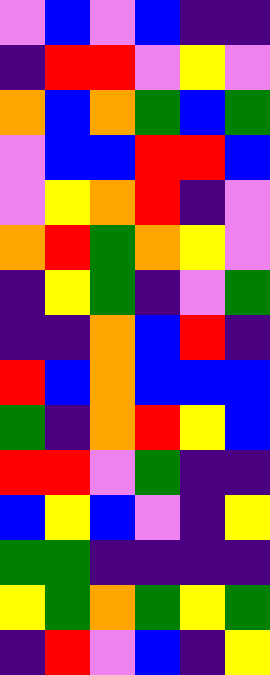[["violet", "blue", "violet", "blue", "indigo", "indigo"], ["indigo", "red", "red", "violet", "yellow", "violet"], ["orange", "blue", "orange", "green", "blue", "green"], ["violet", "blue", "blue", "red", "red", "blue"], ["violet", "yellow", "orange", "red", "indigo", "violet"], ["orange", "red", "green", "orange", "yellow", "violet"], ["indigo", "yellow", "green", "indigo", "violet", "green"], ["indigo", "indigo", "orange", "blue", "red", "indigo"], ["red", "blue", "orange", "blue", "blue", "blue"], ["green", "indigo", "orange", "red", "yellow", "blue"], ["red", "red", "violet", "green", "indigo", "indigo"], ["blue", "yellow", "blue", "violet", "indigo", "yellow"], ["green", "green", "indigo", "indigo", "indigo", "indigo"], ["yellow", "green", "orange", "green", "yellow", "green"], ["indigo", "red", "violet", "blue", "indigo", "yellow"]]